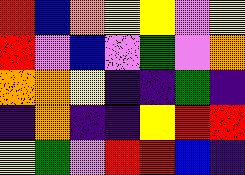[["red", "blue", "orange", "yellow", "yellow", "violet", "yellow"], ["red", "violet", "blue", "violet", "green", "violet", "orange"], ["orange", "orange", "yellow", "indigo", "indigo", "green", "indigo"], ["indigo", "orange", "indigo", "indigo", "yellow", "red", "red"], ["yellow", "green", "violet", "red", "red", "blue", "indigo"]]